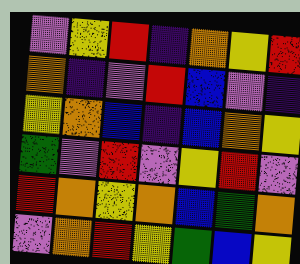[["violet", "yellow", "red", "indigo", "orange", "yellow", "red"], ["orange", "indigo", "violet", "red", "blue", "violet", "indigo"], ["yellow", "orange", "blue", "indigo", "blue", "orange", "yellow"], ["green", "violet", "red", "violet", "yellow", "red", "violet"], ["red", "orange", "yellow", "orange", "blue", "green", "orange"], ["violet", "orange", "red", "yellow", "green", "blue", "yellow"]]